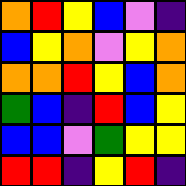[["orange", "red", "yellow", "blue", "violet", "indigo"], ["blue", "yellow", "orange", "violet", "yellow", "orange"], ["orange", "orange", "red", "yellow", "blue", "orange"], ["green", "blue", "indigo", "red", "blue", "yellow"], ["blue", "blue", "violet", "green", "yellow", "yellow"], ["red", "red", "indigo", "yellow", "red", "indigo"]]